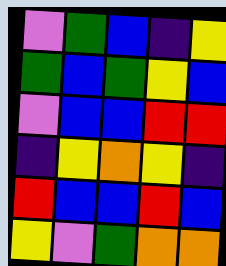[["violet", "green", "blue", "indigo", "yellow"], ["green", "blue", "green", "yellow", "blue"], ["violet", "blue", "blue", "red", "red"], ["indigo", "yellow", "orange", "yellow", "indigo"], ["red", "blue", "blue", "red", "blue"], ["yellow", "violet", "green", "orange", "orange"]]